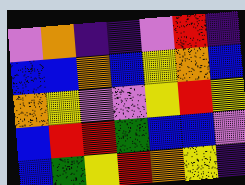[["violet", "orange", "indigo", "indigo", "violet", "red", "indigo"], ["blue", "blue", "orange", "blue", "yellow", "orange", "blue"], ["orange", "yellow", "violet", "violet", "yellow", "red", "yellow"], ["blue", "red", "red", "green", "blue", "blue", "violet"], ["blue", "green", "yellow", "red", "orange", "yellow", "indigo"]]